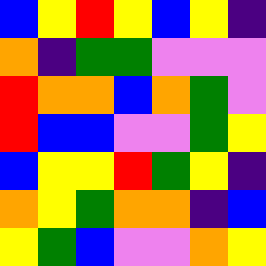[["blue", "yellow", "red", "yellow", "blue", "yellow", "indigo"], ["orange", "indigo", "green", "green", "violet", "violet", "violet"], ["red", "orange", "orange", "blue", "orange", "green", "violet"], ["red", "blue", "blue", "violet", "violet", "green", "yellow"], ["blue", "yellow", "yellow", "red", "green", "yellow", "indigo"], ["orange", "yellow", "green", "orange", "orange", "indigo", "blue"], ["yellow", "green", "blue", "violet", "violet", "orange", "yellow"]]